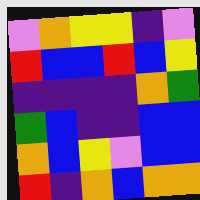[["violet", "orange", "yellow", "yellow", "indigo", "violet"], ["red", "blue", "blue", "red", "blue", "yellow"], ["indigo", "indigo", "indigo", "indigo", "orange", "green"], ["green", "blue", "indigo", "indigo", "blue", "blue"], ["orange", "blue", "yellow", "violet", "blue", "blue"], ["red", "indigo", "orange", "blue", "orange", "orange"]]